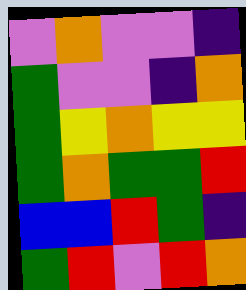[["violet", "orange", "violet", "violet", "indigo"], ["green", "violet", "violet", "indigo", "orange"], ["green", "yellow", "orange", "yellow", "yellow"], ["green", "orange", "green", "green", "red"], ["blue", "blue", "red", "green", "indigo"], ["green", "red", "violet", "red", "orange"]]